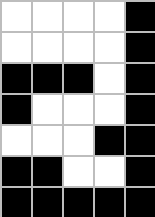[["white", "white", "white", "white", "black"], ["white", "white", "white", "white", "black"], ["black", "black", "black", "white", "black"], ["black", "white", "white", "white", "black"], ["white", "white", "white", "black", "black"], ["black", "black", "white", "white", "black"], ["black", "black", "black", "black", "black"]]